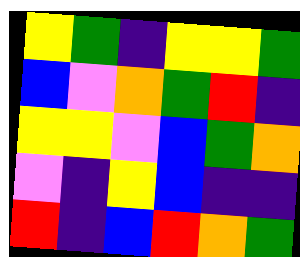[["yellow", "green", "indigo", "yellow", "yellow", "green"], ["blue", "violet", "orange", "green", "red", "indigo"], ["yellow", "yellow", "violet", "blue", "green", "orange"], ["violet", "indigo", "yellow", "blue", "indigo", "indigo"], ["red", "indigo", "blue", "red", "orange", "green"]]